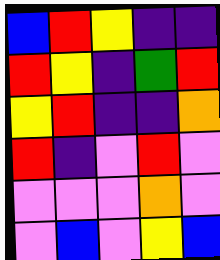[["blue", "red", "yellow", "indigo", "indigo"], ["red", "yellow", "indigo", "green", "red"], ["yellow", "red", "indigo", "indigo", "orange"], ["red", "indigo", "violet", "red", "violet"], ["violet", "violet", "violet", "orange", "violet"], ["violet", "blue", "violet", "yellow", "blue"]]